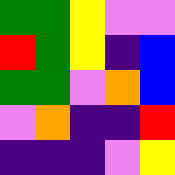[["green", "green", "yellow", "violet", "violet"], ["red", "green", "yellow", "indigo", "blue"], ["green", "green", "violet", "orange", "blue"], ["violet", "orange", "indigo", "indigo", "red"], ["indigo", "indigo", "indigo", "violet", "yellow"]]